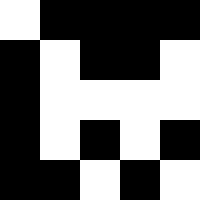[["white", "black", "black", "black", "black"], ["black", "white", "black", "black", "white"], ["black", "white", "white", "white", "white"], ["black", "white", "black", "white", "black"], ["black", "black", "white", "black", "white"]]